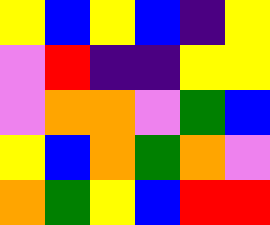[["yellow", "blue", "yellow", "blue", "indigo", "yellow"], ["violet", "red", "indigo", "indigo", "yellow", "yellow"], ["violet", "orange", "orange", "violet", "green", "blue"], ["yellow", "blue", "orange", "green", "orange", "violet"], ["orange", "green", "yellow", "blue", "red", "red"]]